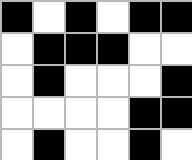[["black", "white", "black", "white", "black", "black"], ["white", "black", "black", "black", "white", "white"], ["white", "black", "white", "white", "white", "black"], ["white", "white", "white", "white", "black", "black"], ["white", "black", "white", "white", "black", "white"]]